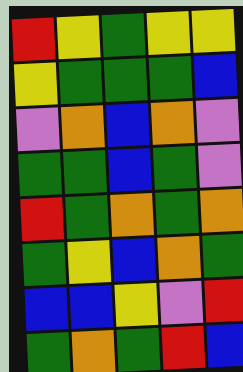[["red", "yellow", "green", "yellow", "yellow"], ["yellow", "green", "green", "green", "blue"], ["violet", "orange", "blue", "orange", "violet"], ["green", "green", "blue", "green", "violet"], ["red", "green", "orange", "green", "orange"], ["green", "yellow", "blue", "orange", "green"], ["blue", "blue", "yellow", "violet", "red"], ["green", "orange", "green", "red", "blue"]]